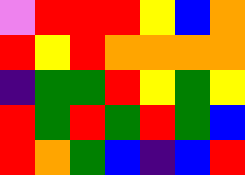[["violet", "red", "red", "red", "yellow", "blue", "orange"], ["red", "yellow", "red", "orange", "orange", "orange", "orange"], ["indigo", "green", "green", "red", "yellow", "green", "yellow"], ["red", "green", "red", "green", "red", "green", "blue"], ["red", "orange", "green", "blue", "indigo", "blue", "red"]]